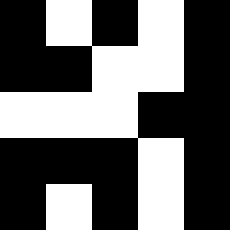[["black", "white", "black", "white", "black"], ["black", "black", "white", "white", "black"], ["white", "white", "white", "black", "black"], ["black", "black", "black", "white", "black"], ["black", "white", "black", "white", "black"]]